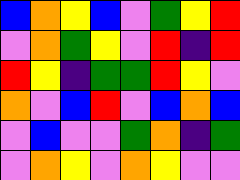[["blue", "orange", "yellow", "blue", "violet", "green", "yellow", "red"], ["violet", "orange", "green", "yellow", "violet", "red", "indigo", "red"], ["red", "yellow", "indigo", "green", "green", "red", "yellow", "violet"], ["orange", "violet", "blue", "red", "violet", "blue", "orange", "blue"], ["violet", "blue", "violet", "violet", "green", "orange", "indigo", "green"], ["violet", "orange", "yellow", "violet", "orange", "yellow", "violet", "violet"]]